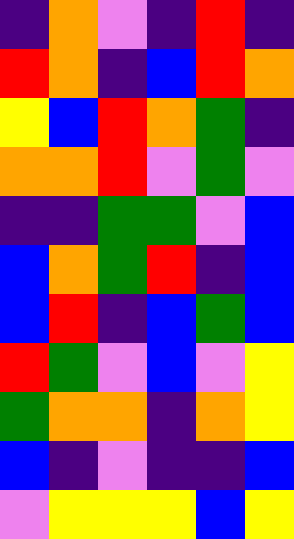[["indigo", "orange", "violet", "indigo", "red", "indigo"], ["red", "orange", "indigo", "blue", "red", "orange"], ["yellow", "blue", "red", "orange", "green", "indigo"], ["orange", "orange", "red", "violet", "green", "violet"], ["indigo", "indigo", "green", "green", "violet", "blue"], ["blue", "orange", "green", "red", "indigo", "blue"], ["blue", "red", "indigo", "blue", "green", "blue"], ["red", "green", "violet", "blue", "violet", "yellow"], ["green", "orange", "orange", "indigo", "orange", "yellow"], ["blue", "indigo", "violet", "indigo", "indigo", "blue"], ["violet", "yellow", "yellow", "yellow", "blue", "yellow"]]